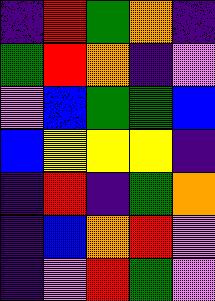[["indigo", "red", "green", "orange", "indigo"], ["green", "red", "orange", "indigo", "violet"], ["violet", "blue", "green", "green", "blue"], ["blue", "yellow", "yellow", "yellow", "indigo"], ["indigo", "red", "indigo", "green", "orange"], ["indigo", "blue", "orange", "red", "violet"], ["indigo", "violet", "red", "green", "violet"]]